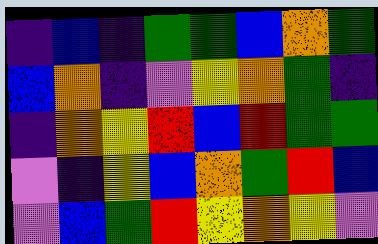[["indigo", "blue", "indigo", "green", "green", "blue", "orange", "green"], ["blue", "orange", "indigo", "violet", "yellow", "orange", "green", "indigo"], ["indigo", "orange", "yellow", "red", "blue", "red", "green", "green"], ["violet", "indigo", "yellow", "blue", "orange", "green", "red", "blue"], ["violet", "blue", "green", "red", "yellow", "orange", "yellow", "violet"]]